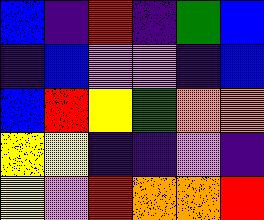[["blue", "indigo", "red", "indigo", "green", "blue"], ["indigo", "blue", "violet", "violet", "indigo", "blue"], ["blue", "red", "yellow", "green", "orange", "orange"], ["yellow", "yellow", "indigo", "indigo", "violet", "indigo"], ["yellow", "violet", "red", "orange", "orange", "red"]]